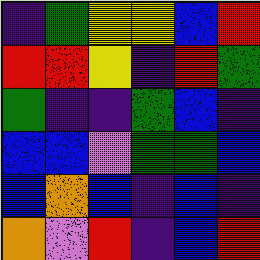[["indigo", "green", "yellow", "yellow", "blue", "red"], ["red", "red", "yellow", "indigo", "red", "green"], ["green", "indigo", "indigo", "green", "blue", "indigo"], ["blue", "blue", "violet", "green", "green", "blue"], ["blue", "orange", "blue", "indigo", "blue", "indigo"], ["orange", "violet", "red", "indigo", "blue", "red"]]